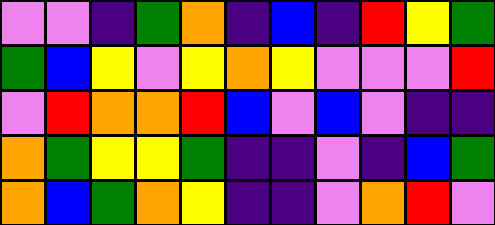[["violet", "violet", "indigo", "green", "orange", "indigo", "blue", "indigo", "red", "yellow", "green"], ["green", "blue", "yellow", "violet", "yellow", "orange", "yellow", "violet", "violet", "violet", "red"], ["violet", "red", "orange", "orange", "red", "blue", "violet", "blue", "violet", "indigo", "indigo"], ["orange", "green", "yellow", "yellow", "green", "indigo", "indigo", "violet", "indigo", "blue", "green"], ["orange", "blue", "green", "orange", "yellow", "indigo", "indigo", "violet", "orange", "red", "violet"]]